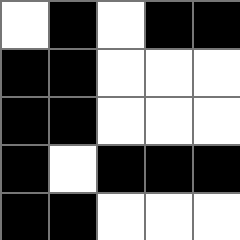[["white", "black", "white", "black", "black"], ["black", "black", "white", "white", "white"], ["black", "black", "white", "white", "white"], ["black", "white", "black", "black", "black"], ["black", "black", "white", "white", "white"]]